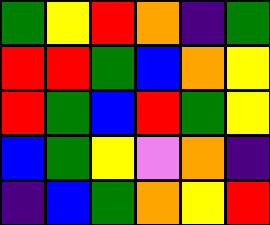[["green", "yellow", "red", "orange", "indigo", "green"], ["red", "red", "green", "blue", "orange", "yellow"], ["red", "green", "blue", "red", "green", "yellow"], ["blue", "green", "yellow", "violet", "orange", "indigo"], ["indigo", "blue", "green", "orange", "yellow", "red"]]